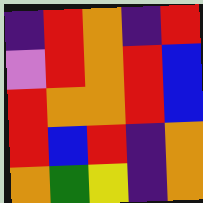[["indigo", "red", "orange", "indigo", "red"], ["violet", "red", "orange", "red", "blue"], ["red", "orange", "orange", "red", "blue"], ["red", "blue", "red", "indigo", "orange"], ["orange", "green", "yellow", "indigo", "orange"]]